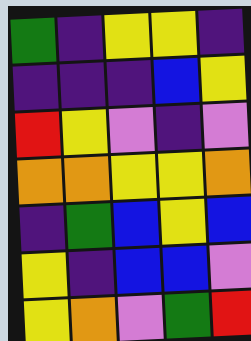[["green", "indigo", "yellow", "yellow", "indigo"], ["indigo", "indigo", "indigo", "blue", "yellow"], ["red", "yellow", "violet", "indigo", "violet"], ["orange", "orange", "yellow", "yellow", "orange"], ["indigo", "green", "blue", "yellow", "blue"], ["yellow", "indigo", "blue", "blue", "violet"], ["yellow", "orange", "violet", "green", "red"]]